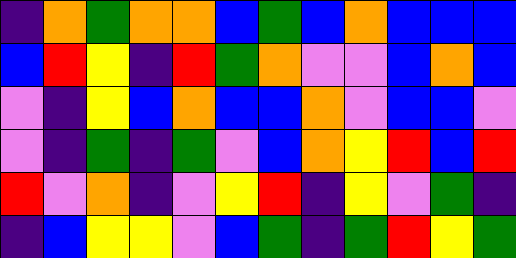[["indigo", "orange", "green", "orange", "orange", "blue", "green", "blue", "orange", "blue", "blue", "blue"], ["blue", "red", "yellow", "indigo", "red", "green", "orange", "violet", "violet", "blue", "orange", "blue"], ["violet", "indigo", "yellow", "blue", "orange", "blue", "blue", "orange", "violet", "blue", "blue", "violet"], ["violet", "indigo", "green", "indigo", "green", "violet", "blue", "orange", "yellow", "red", "blue", "red"], ["red", "violet", "orange", "indigo", "violet", "yellow", "red", "indigo", "yellow", "violet", "green", "indigo"], ["indigo", "blue", "yellow", "yellow", "violet", "blue", "green", "indigo", "green", "red", "yellow", "green"]]